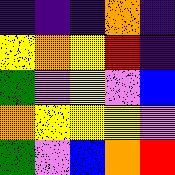[["indigo", "indigo", "indigo", "orange", "indigo"], ["yellow", "orange", "yellow", "red", "indigo"], ["green", "violet", "yellow", "violet", "blue"], ["orange", "yellow", "yellow", "yellow", "violet"], ["green", "violet", "blue", "orange", "red"]]